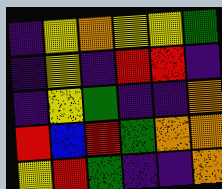[["indigo", "yellow", "orange", "yellow", "yellow", "green"], ["indigo", "yellow", "indigo", "red", "red", "indigo"], ["indigo", "yellow", "green", "indigo", "indigo", "orange"], ["red", "blue", "red", "green", "orange", "orange"], ["yellow", "red", "green", "indigo", "indigo", "orange"]]